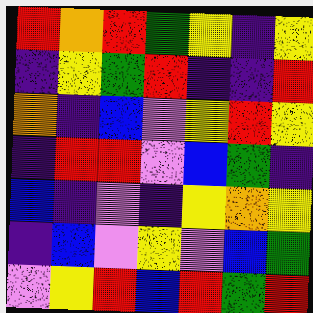[["red", "orange", "red", "green", "yellow", "indigo", "yellow"], ["indigo", "yellow", "green", "red", "indigo", "indigo", "red"], ["orange", "indigo", "blue", "violet", "yellow", "red", "yellow"], ["indigo", "red", "red", "violet", "blue", "green", "indigo"], ["blue", "indigo", "violet", "indigo", "yellow", "orange", "yellow"], ["indigo", "blue", "violet", "yellow", "violet", "blue", "green"], ["violet", "yellow", "red", "blue", "red", "green", "red"]]